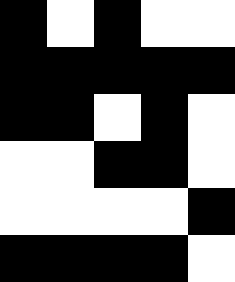[["black", "white", "black", "white", "white"], ["black", "black", "black", "black", "black"], ["black", "black", "white", "black", "white"], ["white", "white", "black", "black", "white"], ["white", "white", "white", "white", "black"], ["black", "black", "black", "black", "white"]]